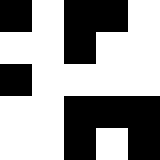[["black", "white", "black", "black", "white"], ["white", "white", "black", "white", "white"], ["black", "white", "white", "white", "white"], ["white", "white", "black", "black", "black"], ["white", "white", "black", "white", "black"]]